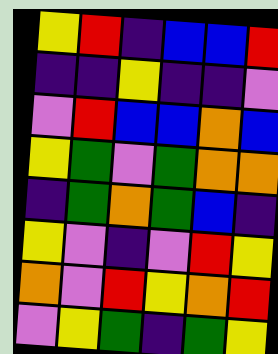[["yellow", "red", "indigo", "blue", "blue", "red"], ["indigo", "indigo", "yellow", "indigo", "indigo", "violet"], ["violet", "red", "blue", "blue", "orange", "blue"], ["yellow", "green", "violet", "green", "orange", "orange"], ["indigo", "green", "orange", "green", "blue", "indigo"], ["yellow", "violet", "indigo", "violet", "red", "yellow"], ["orange", "violet", "red", "yellow", "orange", "red"], ["violet", "yellow", "green", "indigo", "green", "yellow"]]